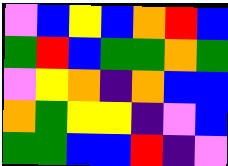[["violet", "blue", "yellow", "blue", "orange", "red", "blue"], ["green", "red", "blue", "green", "green", "orange", "green"], ["violet", "yellow", "orange", "indigo", "orange", "blue", "blue"], ["orange", "green", "yellow", "yellow", "indigo", "violet", "blue"], ["green", "green", "blue", "blue", "red", "indigo", "violet"]]